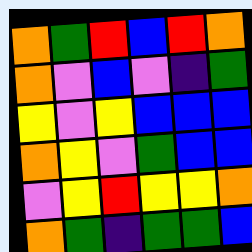[["orange", "green", "red", "blue", "red", "orange"], ["orange", "violet", "blue", "violet", "indigo", "green"], ["yellow", "violet", "yellow", "blue", "blue", "blue"], ["orange", "yellow", "violet", "green", "blue", "blue"], ["violet", "yellow", "red", "yellow", "yellow", "orange"], ["orange", "green", "indigo", "green", "green", "blue"]]